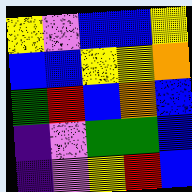[["yellow", "violet", "blue", "blue", "yellow"], ["blue", "blue", "yellow", "yellow", "orange"], ["green", "red", "blue", "orange", "blue"], ["indigo", "violet", "green", "green", "blue"], ["indigo", "violet", "yellow", "red", "blue"]]